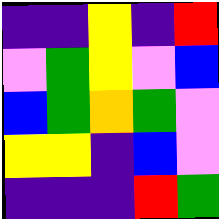[["indigo", "indigo", "yellow", "indigo", "red"], ["violet", "green", "yellow", "violet", "blue"], ["blue", "green", "orange", "green", "violet"], ["yellow", "yellow", "indigo", "blue", "violet"], ["indigo", "indigo", "indigo", "red", "green"]]